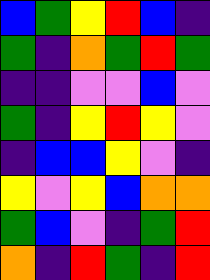[["blue", "green", "yellow", "red", "blue", "indigo"], ["green", "indigo", "orange", "green", "red", "green"], ["indigo", "indigo", "violet", "violet", "blue", "violet"], ["green", "indigo", "yellow", "red", "yellow", "violet"], ["indigo", "blue", "blue", "yellow", "violet", "indigo"], ["yellow", "violet", "yellow", "blue", "orange", "orange"], ["green", "blue", "violet", "indigo", "green", "red"], ["orange", "indigo", "red", "green", "indigo", "red"]]